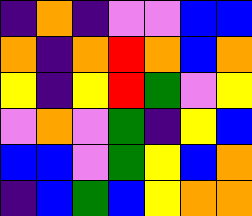[["indigo", "orange", "indigo", "violet", "violet", "blue", "blue"], ["orange", "indigo", "orange", "red", "orange", "blue", "orange"], ["yellow", "indigo", "yellow", "red", "green", "violet", "yellow"], ["violet", "orange", "violet", "green", "indigo", "yellow", "blue"], ["blue", "blue", "violet", "green", "yellow", "blue", "orange"], ["indigo", "blue", "green", "blue", "yellow", "orange", "orange"]]